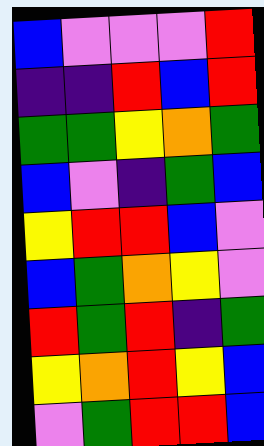[["blue", "violet", "violet", "violet", "red"], ["indigo", "indigo", "red", "blue", "red"], ["green", "green", "yellow", "orange", "green"], ["blue", "violet", "indigo", "green", "blue"], ["yellow", "red", "red", "blue", "violet"], ["blue", "green", "orange", "yellow", "violet"], ["red", "green", "red", "indigo", "green"], ["yellow", "orange", "red", "yellow", "blue"], ["violet", "green", "red", "red", "blue"]]